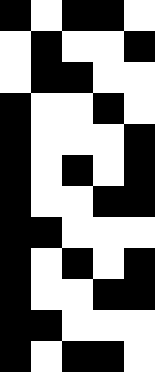[["black", "white", "black", "black", "white"], ["white", "black", "white", "white", "black"], ["white", "black", "black", "white", "white"], ["black", "white", "white", "black", "white"], ["black", "white", "white", "white", "black"], ["black", "white", "black", "white", "black"], ["black", "white", "white", "black", "black"], ["black", "black", "white", "white", "white"], ["black", "white", "black", "white", "black"], ["black", "white", "white", "black", "black"], ["black", "black", "white", "white", "white"], ["black", "white", "black", "black", "white"]]